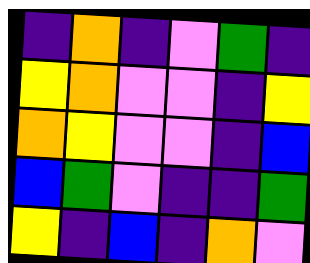[["indigo", "orange", "indigo", "violet", "green", "indigo"], ["yellow", "orange", "violet", "violet", "indigo", "yellow"], ["orange", "yellow", "violet", "violet", "indigo", "blue"], ["blue", "green", "violet", "indigo", "indigo", "green"], ["yellow", "indigo", "blue", "indigo", "orange", "violet"]]